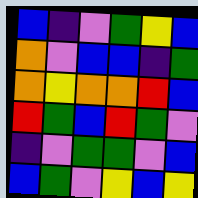[["blue", "indigo", "violet", "green", "yellow", "blue"], ["orange", "violet", "blue", "blue", "indigo", "green"], ["orange", "yellow", "orange", "orange", "red", "blue"], ["red", "green", "blue", "red", "green", "violet"], ["indigo", "violet", "green", "green", "violet", "blue"], ["blue", "green", "violet", "yellow", "blue", "yellow"]]